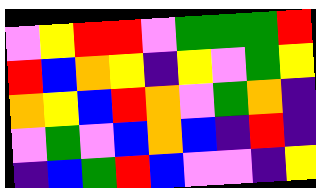[["violet", "yellow", "red", "red", "violet", "green", "green", "green", "red"], ["red", "blue", "orange", "yellow", "indigo", "yellow", "violet", "green", "yellow"], ["orange", "yellow", "blue", "red", "orange", "violet", "green", "orange", "indigo"], ["violet", "green", "violet", "blue", "orange", "blue", "indigo", "red", "indigo"], ["indigo", "blue", "green", "red", "blue", "violet", "violet", "indigo", "yellow"]]